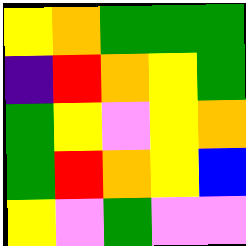[["yellow", "orange", "green", "green", "green"], ["indigo", "red", "orange", "yellow", "green"], ["green", "yellow", "violet", "yellow", "orange"], ["green", "red", "orange", "yellow", "blue"], ["yellow", "violet", "green", "violet", "violet"]]